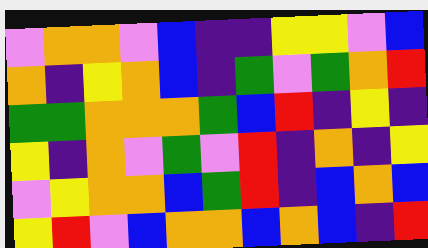[["violet", "orange", "orange", "violet", "blue", "indigo", "indigo", "yellow", "yellow", "violet", "blue"], ["orange", "indigo", "yellow", "orange", "blue", "indigo", "green", "violet", "green", "orange", "red"], ["green", "green", "orange", "orange", "orange", "green", "blue", "red", "indigo", "yellow", "indigo"], ["yellow", "indigo", "orange", "violet", "green", "violet", "red", "indigo", "orange", "indigo", "yellow"], ["violet", "yellow", "orange", "orange", "blue", "green", "red", "indigo", "blue", "orange", "blue"], ["yellow", "red", "violet", "blue", "orange", "orange", "blue", "orange", "blue", "indigo", "red"]]